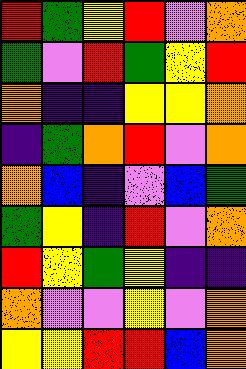[["red", "green", "yellow", "red", "violet", "orange"], ["green", "violet", "red", "green", "yellow", "red"], ["orange", "indigo", "indigo", "yellow", "yellow", "orange"], ["indigo", "green", "orange", "red", "violet", "orange"], ["orange", "blue", "indigo", "violet", "blue", "green"], ["green", "yellow", "indigo", "red", "violet", "orange"], ["red", "yellow", "green", "yellow", "indigo", "indigo"], ["orange", "violet", "violet", "yellow", "violet", "orange"], ["yellow", "yellow", "red", "red", "blue", "orange"]]